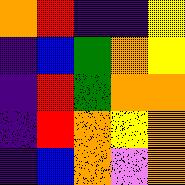[["orange", "red", "indigo", "indigo", "yellow"], ["indigo", "blue", "green", "orange", "yellow"], ["indigo", "red", "green", "orange", "orange"], ["indigo", "red", "orange", "yellow", "orange"], ["indigo", "blue", "orange", "violet", "orange"]]